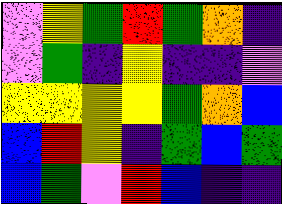[["violet", "yellow", "green", "red", "green", "orange", "indigo"], ["violet", "green", "indigo", "yellow", "indigo", "indigo", "violet"], ["yellow", "yellow", "yellow", "yellow", "green", "orange", "blue"], ["blue", "red", "yellow", "indigo", "green", "blue", "green"], ["blue", "green", "violet", "red", "blue", "indigo", "indigo"]]